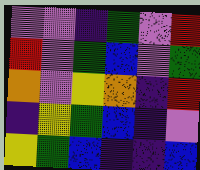[["violet", "violet", "indigo", "green", "violet", "red"], ["red", "violet", "green", "blue", "violet", "green"], ["orange", "violet", "yellow", "orange", "indigo", "red"], ["indigo", "yellow", "green", "blue", "indigo", "violet"], ["yellow", "green", "blue", "indigo", "indigo", "blue"]]